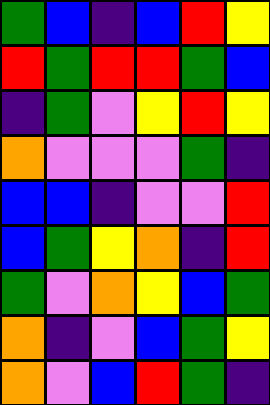[["green", "blue", "indigo", "blue", "red", "yellow"], ["red", "green", "red", "red", "green", "blue"], ["indigo", "green", "violet", "yellow", "red", "yellow"], ["orange", "violet", "violet", "violet", "green", "indigo"], ["blue", "blue", "indigo", "violet", "violet", "red"], ["blue", "green", "yellow", "orange", "indigo", "red"], ["green", "violet", "orange", "yellow", "blue", "green"], ["orange", "indigo", "violet", "blue", "green", "yellow"], ["orange", "violet", "blue", "red", "green", "indigo"]]